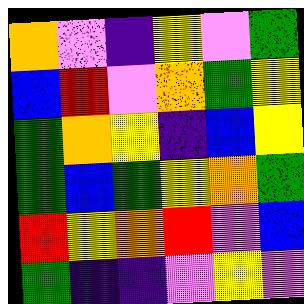[["orange", "violet", "indigo", "yellow", "violet", "green"], ["blue", "red", "violet", "orange", "green", "yellow"], ["green", "orange", "yellow", "indigo", "blue", "yellow"], ["green", "blue", "green", "yellow", "orange", "green"], ["red", "yellow", "orange", "red", "violet", "blue"], ["green", "indigo", "indigo", "violet", "yellow", "violet"]]